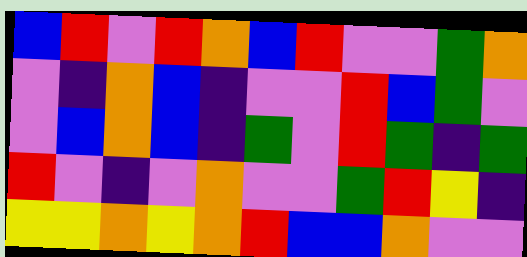[["blue", "red", "violet", "red", "orange", "blue", "red", "violet", "violet", "green", "orange"], ["violet", "indigo", "orange", "blue", "indigo", "violet", "violet", "red", "blue", "green", "violet"], ["violet", "blue", "orange", "blue", "indigo", "green", "violet", "red", "green", "indigo", "green"], ["red", "violet", "indigo", "violet", "orange", "violet", "violet", "green", "red", "yellow", "indigo"], ["yellow", "yellow", "orange", "yellow", "orange", "red", "blue", "blue", "orange", "violet", "violet"]]